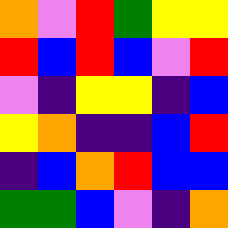[["orange", "violet", "red", "green", "yellow", "yellow"], ["red", "blue", "red", "blue", "violet", "red"], ["violet", "indigo", "yellow", "yellow", "indigo", "blue"], ["yellow", "orange", "indigo", "indigo", "blue", "red"], ["indigo", "blue", "orange", "red", "blue", "blue"], ["green", "green", "blue", "violet", "indigo", "orange"]]